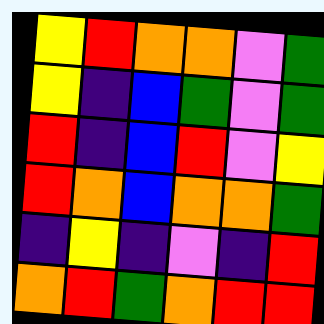[["yellow", "red", "orange", "orange", "violet", "green"], ["yellow", "indigo", "blue", "green", "violet", "green"], ["red", "indigo", "blue", "red", "violet", "yellow"], ["red", "orange", "blue", "orange", "orange", "green"], ["indigo", "yellow", "indigo", "violet", "indigo", "red"], ["orange", "red", "green", "orange", "red", "red"]]